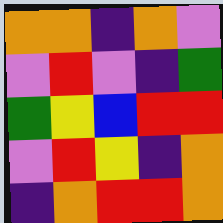[["orange", "orange", "indigo", "orange", "violet"], ["violet", "red", "violet", "indigo", "green"], ["green", "yellow", "blue", "red", "red"], ["violet", "red", "yellow", "indigo", "orange"], ["indigo", "orange", "red", "red", "orange"]]